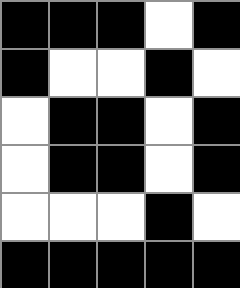[["black", "black", "black", "white", "black"], ["black", "white", "white", "black", "white"], ["white", "black", "black", "white", "black"], ["white", "black", "black", "white", "black"], ["white", "white", "white", "black", "white"], ["black", "black", "black", "black", "black"]]